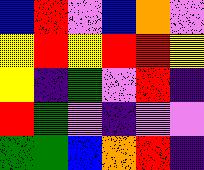[["blue", "red", "violet", "blue", "orange", "violet"], ["yellow", "red", "yellow", "red", "red", "yellow"], ["yellow", "indigo", "green", "violet", "red", "indigo"], ["red", "green", "violet", "indigo", "violet", "violet"], ["green", "green", "blue", "orange", "red", "indigo"]]